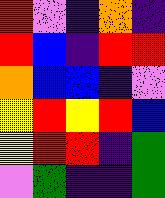[["red", "violet", "indigo", "orange", "indigo"], ["red", "blue", "indigo", "red", "red"], ["orange", "blue", "blue", "indigo", "violet"], ["yellow", "red", "yellow", "red", "blue"], ["yellow", "red", "red", "indigo", "green"], ["violet", "green", "indigo", "indigo", "green"]]